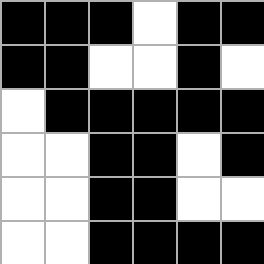[["black", "black", "black", "white", "black", "black"], ["black", "black", "white", "white", "black", "white"], ["white", "black", "black", "black", "black", "black"], ["white", "white", "black", "black", "white", "black"], ["white", "white", "black", "black", "white", "white"], ["white", "white", "black", "black", "black", "black"]]